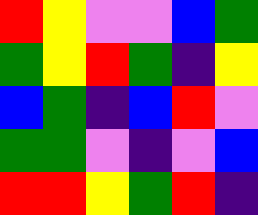[["red", "yellow", "violet", "violet", "blue", "green"], ["green", "yellow", "red", "green", "indigo", "yellow"], ["blue", "green", "indigo", "blue", "red", "violet"], ["green", "green", "violet", "indigo", "violet", "blue"], ["red", "red", "yellow", "green", "red", "indigo"]]